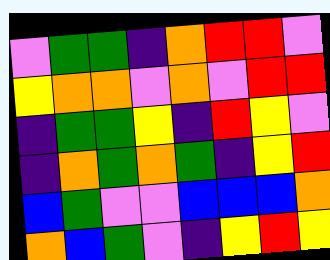[["violet", "green", "green", "indigo", "orange", "red", "red", "violet"], ["yellow", "orange", "orange", "violet", "orange", "violet", "red", "red"], ["indigo", "green", "green", "yellow", "indigo", "red", "yellow", "violet"], ["indigo", "orange", "green", "orange", "green", "indigo", "yellow", "red"], ["blue", "green", "violet", "violet", "blue", "blue", "blue", "orange"], ["orange", "blue", "green", "violet", "indigo", "yellow", "red", "yellow"]]